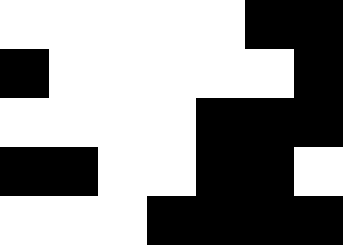[["white", "white", "white", "white", "white", "black", "black"], ["black", "white", "white", "white", "white", "white", "black"], ["white", "white", "white", "white", "black", "black", "black"], ["black", "black", "white", "white", "black", "black", "white"], ["white", "white", "white", "black", "black", "black", "black"]]